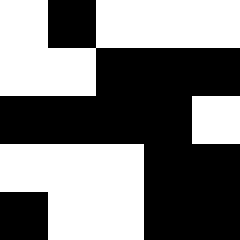[["white", "black", "white", "white", "white"], ["white", "white", "black", "black", "black"], ["black", "black", "black", "black", "white"], ["white", "white", "white", "black", "black"], ["black", "white", "white", "black", "black"]]